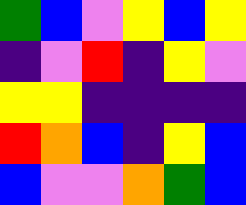[["green", "blue", "violet", "yellow", "blue", "yellow"], ["indigo", "violet", "red", "indigo", "yellow", "violet"], ["yellow", "yellow", "indigo", "indigo", "indigo", "indigo"], ["red", "orange", "blue", "indigo", "yellow", "blue"], ["blue", "violet", "violet", "orange", "green", "blue"]]